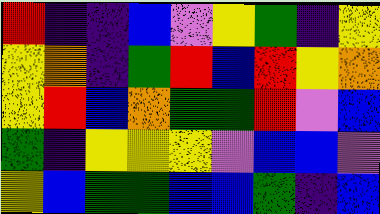[["red", "indigo", "indigo", "blue", "violet", "yellow", "green", "indigo", "yellow"], ["yellow", "orange", "indigo", "green", "red", "blue", "red", "yellow", "orange"], ["yellow", "red", "blue", "orange", "green", "green", "red", "violet", "blue"], ["green", "indigo", "yellow", "yellow", "yellow", "violet", "blue", "blue", "violet"], ["yellow", "blue", "green", "green", "blue", "blue", "green", "indigo", "blue"]]